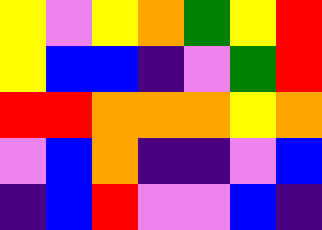[["yellow", "violet", "yellow", "orange", "green", "yellow", "red"], ["yellow", "blue", "blue", "indigo", "violet", "green", "red"], ["red", "red", "orange", "orange", "orange", "yellow", "orange"], ["violet", "blue", "orange", "indigo", "indigo", "violet", "blue"], ["indigo", "blue", "red", "violet", "violet", "blue", "indigo"]]